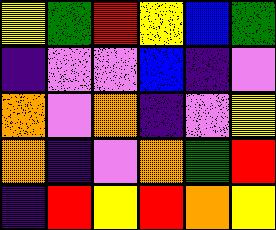[["yellow", "green", "red", "yellow", "blue", "green"], ["indigo", "violet", "violet", "blue", "indigo", "violet"], ["orange", "violet", "orange", "indigo", "violet", "yellow"], ["orange", "indigo", "violet", "orange", "green", "red"], ["indigo", "red", "yellow", "red", "orange", "yellow"]]